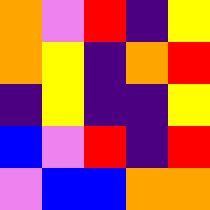[["orange", "violet", "red", "indigo", "yellow"], ["orange", "yellow", "indigo", "orange", "red"], ["indigo", "yellow", "indigo", "indigo", "yellow"], ["blue", "violet", "red", "indigo", "red"], ["violet", "blue", "blue", "orange", "orange"]]